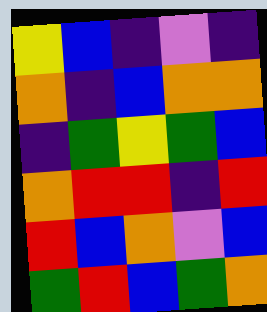[["yellow", "blue", "indigo", "violet", "indigo"], ["orange", "indigo", "blue", "orange", "orange"], ["indigo", "green", "yellow", "green", "blue"], ["orange", "red", "red", "indigo", "red"], ["red", "blue", "orange", "violet", "blue"], ["green", "red", "blue", "green", "orange"]]